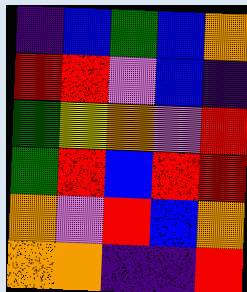[["indigo", "blue", "green", "blue", "orange"], ["red", "red", "violet", "blue", "indigo"], ["green", "yellow", "orange", "violet", "red"], ["green", "red", "blue", "red", "red"], ["orange", "violet", "red", "blue", "orange"], ["orange", "orange", "indigo", "indigo", "red"]]